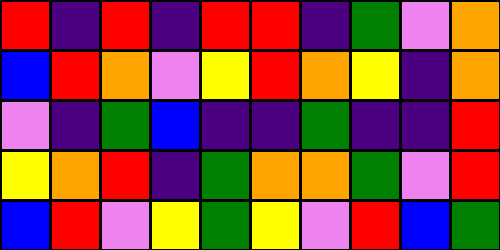[["red", "indigo", "red", "indigo", "red", "red", "indigo", "green", "violet", "orange"], ["blue", "red", "orange", "violet", "yellow", "red", "orange", "yellow", "indigo", "orange"], ["violet", "indigo", "green", "blue", "indigo", "indigo", "green", "indigo", "indigo", "red"], ["yellow", "orange", "red", "indigo", "green", "orange", "orange", "green", "violet", "red"], ["blue", "red", "violet", "yellow", "green", "yellow", "violet", "red", "blue", "green"]]